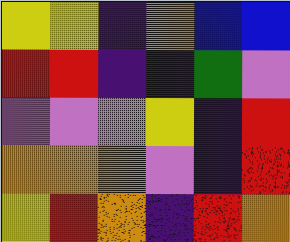[["yellow", "yellow", "indigo", "orange", "blue", "blue"], ["red", "red", "indigo", "indigo", "green", "violet"], ["violet", "violet", "violet", "yellow", "indigo", "red"], ["orange", "orange", "orange", "violet", "indigo", "red"], ["yellow", "red", "orange", "indigo", "red", "orange"]]